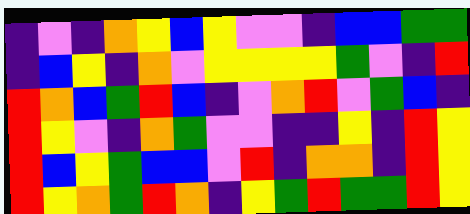[["indigo", "violet", "indigo", "orange", "yellow", "blue", "yellow", "violet", "violet", "indigo", "blue", "blue", "green", "green"], ["indigo", "blue", "yellow", "indigo", "orange", "violet", "yellow", "yellow", "yellow", "yellow", "green", "violet", "indigo", "red"], ["red", "orange", "blue", "green", "red", "blue", "indigo", "violet", "orange", "red", "violet", "green", "blue", "indigo"], ["red", "yellow", "violet", "indigo", "orange", "green", "violet", "violet", "indigo", "indigo", "yellow", "indigo", "red", "yellow"], ["red", "blue", "yellow", "green", "blue", "blue", "violet", "red", "indigo", "orange", "orange", "indigo", "red", "yellow"], ["red", "yellow", "orange", "green", "red", "orange", "indigo", "yellow", "green", "red", "green", "green", "red", "yellow"]]